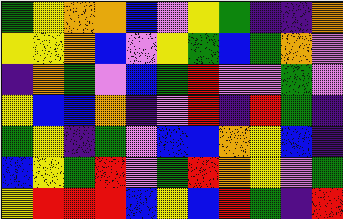[["green", "yellow", "orange", "orange", "blue", "violet", "yellow", "green", "indigo", "indigo", "orange"], ["yellow", "yellow", "orange", "blue", "violet", "yellow", "green", "blue", "green", "orange", "violet"], ["indigo", "orange", "green", "violet", "blue", "green", "red", "violet", "violet", "green", "violet"], ["yellow", "blue", "blue", "orange", "indigo", "violet", "red", "indigo", "red", "green", "indigo"], ["green", "yellow", "indigo", "green", "violet", "blue", "blue", "orange", "yellow", "blue", "indigo"], ["blue", "yellow", "green", "red", "violet", "green", "red", "orange", "yellow", "violet", "green"], ["yellow", "red", "red", "red", "blue", "yellow", "blue", "red", "green", "indigo", "red"]]